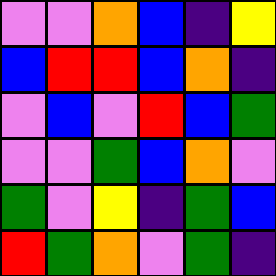[["violet", "violet", "orange", "blue", "indigo", "yellow"], ["blue", "red", "red", "blue", "orange", "indigo"], ["violet", "blue", "violet", "red", "blue", "green"], ["violet", "violet", "green", "blue", "orange", "violet"], ["green", "violet", "yellow", "indigo", "green", "blue"], ["red", "green", "orange", "violet", "green", "indigo"]]